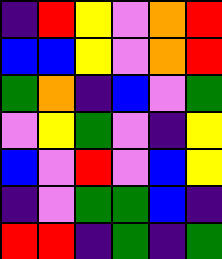[["indigo", "red", "yellow", "violet", "orange", "red"], ["blue", "blue", "yellow", "violet", "orange", "red"], ["green", "orange", "indigo", "blue", "violet", "green"], ["violet", "yellow", "green", "violet", "indigo", "yellow"], ["blue", "violet", "red", "violet", "blue", "yellow"], ["indigo", "violet", "green", "green", "blue", "indigo"], ["red", "red", "indigo", "green", "indigo", "green"]]